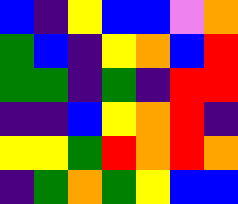[["blue", "indigo", "yellow", "blue", "blue", "violet", "orange"], ["green", "blue", "indigo", "yellow", "orange", "blue", "red"], ["green", "green", "indigo", "green", "indigo", "red", "red"], ["indigo", "indigo", "blue", "yellow", "orange", "red", "indigo"], ["yellow", "yellow", "green", "red", "orange", "red", "orange"], ["indigo", "green", "orange", "green", "yellow", "blue", "blue"]]